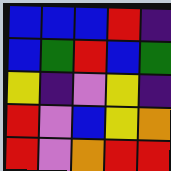[["blue", "blue", "blue", "red", "indigo"], ["blue", "green", "red", "blue", "green"], ["yellow", "indigo", "violet", "yellow", "indigo"], ["red", "violet", "blue", "yellow", "orange"], ["red", "violet", "orange", "red", "red"]]